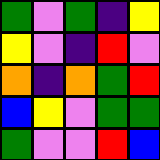[["green", "violet", "green", "indigo", "yellow"], ["yellow", "violet", "indigo", "red", "violet"], ["orange", "indigo", "orange", "green", "red"], ["blue", "yellow", "violet", "green", "green"], ["green", "violet", "violet", "red", "blue"]]